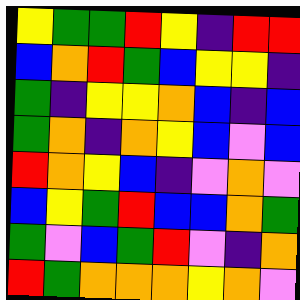[["yellow", "green", "green", "red", "yellow", "indigo", "red", "red"], ["blue", "orange", "red", "green", "blue", "yellow", "yellow", "indigo"], ["green", "indigo", "yellow", "yellow", "orange", "blue", "indigo", "blue"], ["green", "orange", "indigo", "orange", "yellow", "blue", "violet", "blue"], ["red", "orange", "yellow", "blue", "indigo", "violet", "orange", "violet"], ["blue", "yellow", "green", "red", "blue", "blue", "orange", "green"], ["green", "violet", "blue", "green", "red", "violet", "indigo", "orange"], ["red", "green", "orange", "orange", "orange", "yellow", "orange", "violet"]]